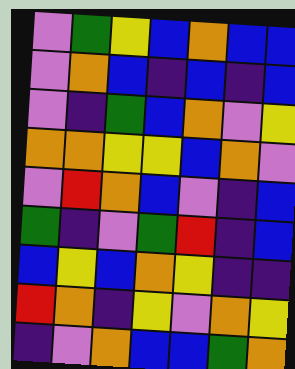[["violet", "green", "yellow", "blue", "orange", "blue", "blue"], ["violet", "orange", "blue", "indigo", "blue", "indigo", "blue"], ["violet", "indigo", "green", "blue", "orange", "violet", "yellow"], ["orange", "orange", "yellow", "yellow", "blue", "orange", "violet"], ["violet", "red", "orange", "blue", "violet", "indigo", "blue"], ["green", "indigo", "violet", "green", "red", "indigo", "blue"], ["blue", "yellow", "blue", "orange", "yellow", "indigo", "indigo"], ["red", "orange", "indigo", "yellow", "violet", "orange", "yellow"], ["indigo", "violet", "orange", "blue", "blue", "green", "orange"]]